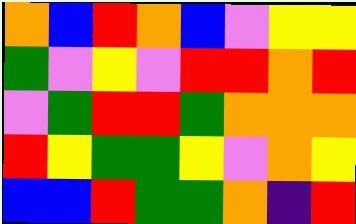[["orange", "blue", "red", "orange", "blue", "violet", "yellow", "yellow"], ["green", "violet", "yellow", "violet", "red", "red", "orange", "red"], ["violet", "green", "red", "red", "green", "orange", "orange", "orange"], ["red", "yellow", "green", "green", "yellow", "violet", "orange", "yellow"], ["blue", "blue", "red", "green", "green", "orange", "indigo", "red"]]